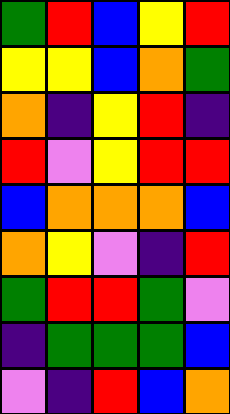[["green", "red", "blue", "yellow", "red"], ["yellow", "yellow", "blue", "orange", "green"], ["orange", "indigo", "yellow", "red", "indigo"], ["red", "violet", "yellow", "red", "red"], ["blue", "orange", "orange", "orange", "blue"], ["orange", "yellow", "violet", "indigo", "red"], ["green", "red", "red", "green", "violet"], ["indigo", "green", "green", "green", "blue"], ["violet", "indigo", "red", "blue", "orange"]]